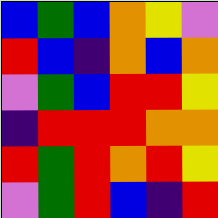[["blue", "green", "blue", "orange", "yellow", "violet"], ["red", "blue", "indigo", "orange", "blue", "orange"], ["violet", "green", "blue", "red", "red", "yellow"], ["indigo", "red", "red", "red", "orange", "orange"], ["red", "green", "red", "orange", "red", "yellow"], ["violet", "green", "red", "blue", "indigo", "red"]]